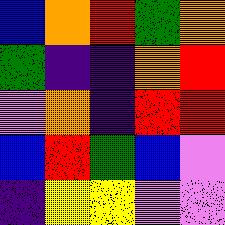[["blue", "orange", "red", "green", "orange"], ["green", "indigo", "indigo", "orange", "red"], ["violet", "orange", "indigo", "red", "red"], ["blue", "red", "green", "blue", "violet"], ["indigo", "yellow", "yellow", "violet", "violet"]]